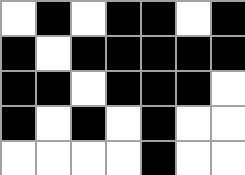[["white", "black", "white", "black", "black", "white", "black"], ["black", "white", "black", "black", "black", "black", "black"], ["black", "black", "white", "black", "black", "black", "white"], ["black", "white", "black", "white", "black", "white", "white"], ["white", "white", "white", "white", "black", "white", "white"]]